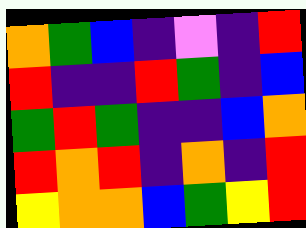[["orange", "green", "blue", "indigo", "violet", "indigo", "red"], ["red", "indigo", "indigo", "red", "green", "indigo", "blue"], ["green", "red", "green", "indigo", "indigo", "blue", "orange"], ["red", "orange", "red", "indigo", "orange", "indigo", "red"], ["yellow", "orange", "orange", "blue", "green", "yellow", "red"]]